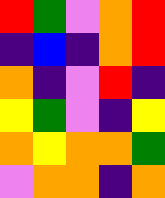[["red", "green", "violet", "orange", "red"], ["indigo", "blue", "indigo", "orange", "red"], ["orange", "indigo", "violet", "red", "indigo"], ["yellow", "green", "violet", "indigo", "yellow"], ["orange", "yellow", "orange", "orange", "green"], ["violet", "orange", "orange", "indigo", "orange"]]